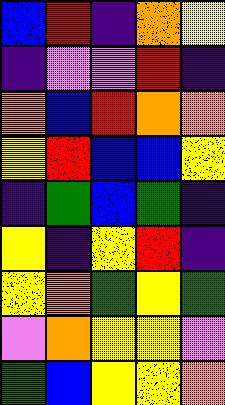[["blue", "red", "indigo", "orange", "yellow"], ["indigo", "violet", "violet", "red", "indigo"], ["orange", "blue", "red", "orange", "orange"], ["yellow", "red", "blue", "blue", "yellow"], ["indigo", "green", "blue", "green", "indigo"], ["yellow", "indigo", "yellow", "red", "indigo"], ["yellow", "orange", "green", "yellow", "green"], ["violet", "orange", "yellow", "yellow", "violet"], ["green", "blue", "yellow", "yellow", "orange"]]